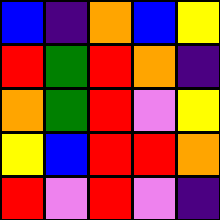[["blue", "indigo", "orange", "blue", "yellow"], ["red", "green", "red", "orange", "indigo"], ["orange", "green", "red", "violet", "yellow"], ["yellow", "blue", "red", "red", "orange"], ["red", "violet", "red", "violet", "indigo"]]